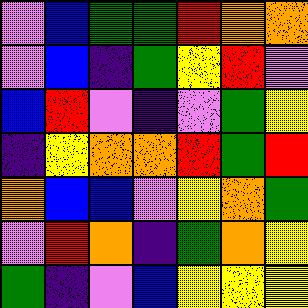[["violet", "blue", "green", "green", "red", "orange", "orange"], ["violet", "blue", "indigo", "green", "yellow", "red", "violet"], ["blue", "red", "violet", "indigo", "violet", "green", "yellow"], ["indigo", "yellow", "orange", "orange", "red", "green", "red"], ["orange", "blue", "blue", "violet", "yellow", "orange", "green"], ["violet", "red", "orange", "indigo", "green", "orange", "yellow"], ["green", "indigo", "violet", "blue", "yellow", "yellow", "yellow"]]